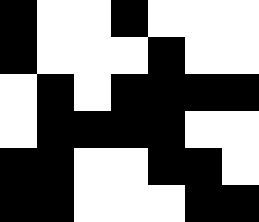[["black", "white", "white", "black", "white", "white", "white"], ["black", "white", "white", "white", "black", "white", "white"], ["white", "black", "white", "black", "black", "black", "black"], ["white", "black", "black", "black", "black", "white", "white"], ["black", "black", "white", "white", "black", "black", "white"], ["black", "black", "white", "white", "white", "black", "black"]]